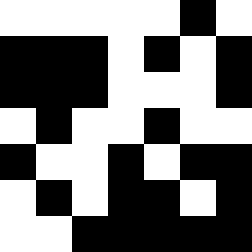[["white", "white", "white", "white", "white", "black", "white"], ["black", "black", "black", "white", "black", "white", "black"], ["black", "black", "black", "white", "white", "white", "black"], ["white", "black", "white", "white", "black", "white", "white"], ["black", "white", "white", "black", "white", "black", "black"], ["white", "black", "white", "black", "black", "white", "black"], ["white", "white", "black", "black", "black", "black", "black"]]